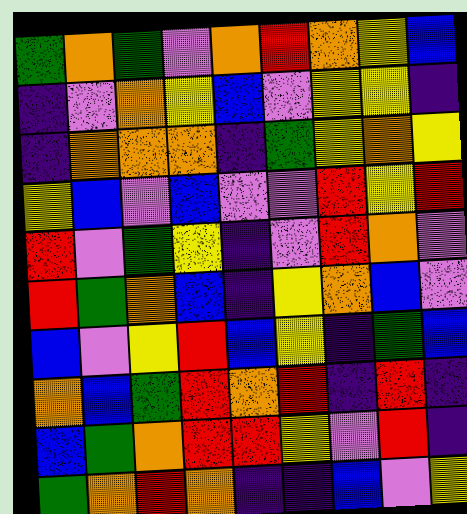[["green", "orange", "green", "violet", "orange", "red", "orange", "yellow", "blue"], ["indigo", "violet", "orange", "yellow", "blue", "violet", "yellow", "yellow", "indigo"], ["indigo", "orange", "orange", "orange", "indigo", "green", "yellow", "orange", "yellow"], ["yellow", "blue", "violet", "blue", "violet", "violet", "red", "yellow", "red"], ["red", "violet", "green", "yellow", "indigo", "violet", "red", "orange", "violet"], ["red", "green", "orange", "blue", "indigo", "yellow", "orange", "blue", "violet"], ["blue", "violet", "yellow", "red", "blue", "yellow", "indigo", "green", "blue"], ["orange", "blue", "green", "red", "orange", "red", "indigo", "red", "indigo"], ["blue", "green", "orange", "red", "red", "yellow", "violet", "red", "indigo"], ["green", "orange", "red", "orange", "indigo", "indigo", "blue", "violet", "yellow"]]